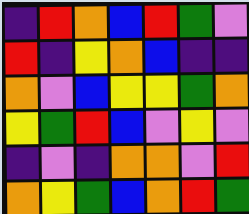[["indigo", "red", "orange", "blue", "red", "green", "violet"], ["red", "indigo", "yellow", "orange", "blue", "indigo", "indigo"], ["orange", "violet", "blue", "yellow", "yellow", "green", "orange"], ["yellow", "green", "red", "blue", "violet", "yellow", "violet"], ["indigo", "violet", "indigo", "orange", "orange", "violet", "red"], ["orange", "yellow", "green", "blue", "orange", "red", "green"]]